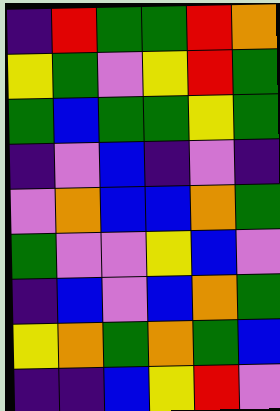[["indigo", "red", "green", "green", "red", "orange"], ["yellow", "green", "violet", "yellow", "red", "green"], ["green", "blue", "green", "green", "yellow", "green"], ["indigo", "violet", "blue", "indigo", "violet", "indigo"], ["violet", "orange", "blue", "blue", "orange", "green"], ["green", "violet", "violet", "yellow", "blue", "violet"], ["indigo", "blue", "violet", "blue", "orange", "green"], ["yellow", "orange", "green", "orange", "green", "blue"], ["indigo", "indigo", "blue", "yellow", "red", "violet"]]